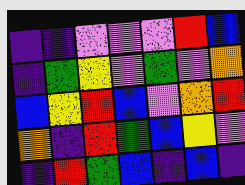[["indigo", "indigo", "violet", "violet", "violet", "red", "blue"], ["indigo", "green", "yellow", "violet", "green", "violet", "orange"], ["blue", "yellow", "red", "blue", "violet", "orange", "red"], ["orange", "indigo", "red", "green", "blue", "yellow", "violet"], ["indigo", "red", "green", "blue", "indigo", "blue", "indigo"]]